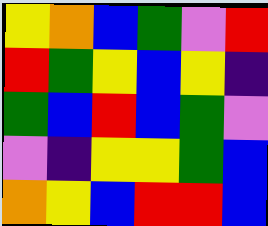[["yellow", "orange", "blue", "green", "violet", "red"], ["red", "green", "yellow", "blue", "yellow", "indigo"], ["green", "blue", "red", "blue", "green", "violet"], ["violet", "indigo", "yellow", "yellow", "green", "blue"], ["orange", "yellow", "blue", "red", "red", "blue"]]